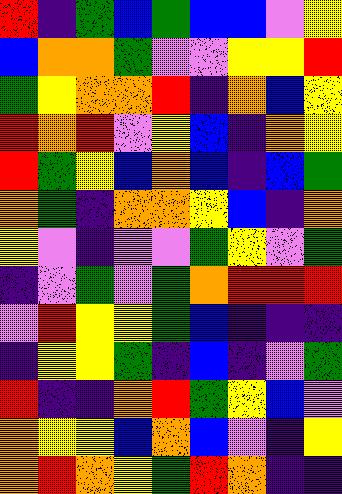[["red", "indigo", "green", "blue", "green", "blue", "blue", "violet", "yellow"], ["blue", "orange", "orange", "green", "violet", "violet", "yellow", "yellow", "red"], ["green", "yellow", "orange", "orange", "red", "indigo", "orange", "blue", "yellow"], ["red", "orange", "red", "violet", "yellow", "blue", "indigo", "orange", "yellow"], ["red", "green", "yellow", "blue", "orange", "blue", "indigo", "blue", "green"], ["orange", "green", "indigo", "orange", "orange", "yellow", "blue", "indigo", "orange"], ["yellow", "violet", "indigo", "violet", "violet", "green", "yellow", "violet", "green"], ["indigo", "violet", "green", "violet", "green", "orange", "red", "red", "red"], ["violet", "red", "yellow", "yellow", "green", "blue", "indigo", "indigo", "indigo"], ["indigo", "yellow", "yellow", "green", "indigo", "blue", "indigo", "violet", "green"], ["red", "indigo", "indigo", "orange", "red", "green", "yellow", "blue", "violet"], ["orange", "yellow", "yellow", "blue", "orange", "blue", "violet", "indigo", "yellow"], ["orange", "red", "orange", "yellow", "green", "red", "orange", "indigo", "indigo"]]